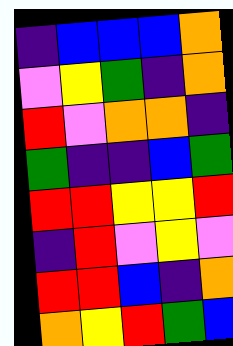[["indigo", "blue", "blue", "blue", "orange"], ["violet", "yellow", "green", "indigo", "orange"], ["red", "violet", "orange", "orange", "indigo"], ["green", "indigo", "indigo", "blue", "green"], ["red", "red", "yellow", "yellow", "red"], ["indigo", "red", "violet", "yellow", "violet"], ["red", "red", "blue", "indigo", "orange"], ["orange", "yellow", "red", "green", "blue"]]